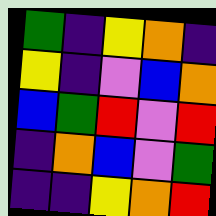[["green", "indigo", "yellow", "orange", "indigo"], ["yellow", "indigo", "violet", "blue", "orange"], ["blue", "green", "red", "violet", "red"], ["indigo", "orange", "blue", "violet", "green"], ["indigo", "indigo", "yellow", "orange", "red"]]